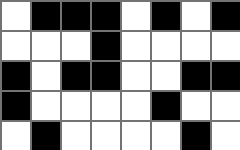[["white", "black", "black", "black", "white", "black", "white", "black"], ["white", "white", "white", "black", "white", "white", "white", "white"], ["black", "white", "black", "black", "white", "white", "black", "black"], ["black", "white", "white", "white", "white", "black", "white", "white"], ["white", "black", "white", "white", "white", "white", "black", "white"]]